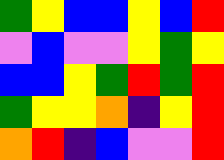[["green", "yellow", "blue", "blue", "yellow", "blue", "red"], ["violet", "blue", "violet", "violet", "yellow", "green", "yellow"], ["blue", "blue", "yellow", "green", "red", "green", "red"], ["green", "yellow", "yellow", "orange", "indigo", "yellow", "red"], ["orange", "red", "indigo", "blue", "violet", "violet", "red"]]